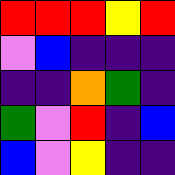[["red", "red", "red", "yellow", "red"], ["violet", "blue", "indigo", "indigo", "indigo"], ["indigo", "indigo", "orange", "green", "indigo"], ["green", "violet", "red", "indigo", "blue"], ["blue", "violet", "yellow", "indigo", "indigo"]]